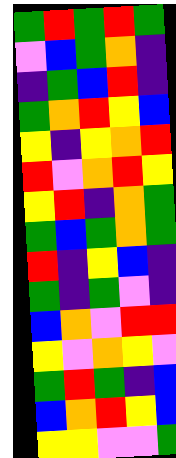[["green", "red", "green", "red", "green"], ["violet", "blue", "green", "orange", "indigo"], ["indigo", "green", "blue", "red", "indigo"], ["green", "orange", "red", "yellow", "blue"], ["yellow", "indigo", "yellow", "orange", "red"], ["red", "violet", "orange", "red", "yellow"], ["yellow", "red", "indigo", "orange", "green"], ["green", "blue", "green", "orange", "green"], ["red", "indigo", "yellow", "blue", "indigo"], ["green", "indigo", "green", "violet", "indigo"], ["blue", "orange", "violet", "red", "red"], ["yellow", "violet", "orange", "yellow", "violet"], ["green", "red", "green", "indigo", "blue"], ["blue", "orange", "red", "yellow", "blue"], ["yellow", "yellow", "violet", "violet", "green"]]